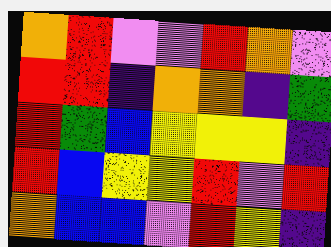[["orange", "red", "violet", "violet", "red", "orange", "violet"], ["red", "red", "indigo", "orange", "orange", "indigo", "green"], ["red", "green", "blue", "yellow", "yellow", "yellow", "indigo"], ["red", "blue", "yellow", "yellow", "red", "violet", "red"], ["orange", "blue", "blue", "violet", "red", "yellow", "indigo"]]